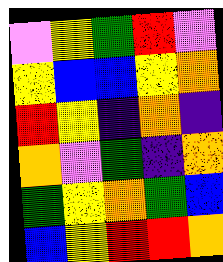[["violet", "yellow", "green", "red", "violet"], ["yellow", "blue", "blue", "yellow", "orange"], ["red", "yellow", "indigo", "orange", "indigo"], ["orange", "violet", "green", "indigo", "orange"], ["green", "yellow", "orange", "green", "blue"], ["blue", "yellow", "red", "red", "orange"]]